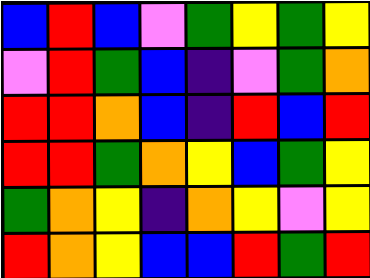[["blue", "red", "blue", "violet", "green", "yellow", "green", "yellow"], ["violet", "red", "green", "blue", "indigo", "violet", "green", "orange"], ["red", "red", "orange", "blue", "indigo", "red", "blue", "red"], ["red", "red", "green", "orange", "yellow", "blue", "green", "yellow"], ["green", "orange", "yellow", "indigo", "orange", "yellow", "violet", "yellow"], ["red", "orange", "yellow", "blue", "blue", "red", "green", "red"]]